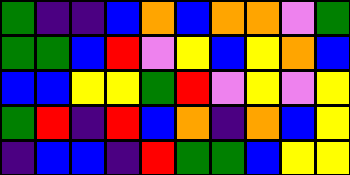[["green", "indigo", "indigo", "blue", "orange", "blue", "orange", "orange", "violet", "green"], ["green", "green", "blue", "red", "violet", "yellow", "blue", "yellow", "orange", "blue"], ["blue", "blue", "yellow", "yellow", "green", "red", "violet", "yellow", "violet", "yellow"], ["green", "red", "indigo", "red", "blue", "orange", "indigo", "orange", "blue", "yellow"], ["indigo", "blue", "blue", "indigo", "red", "green", "green", "blue", "yellow", "yellow"]]